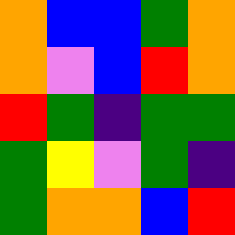[["orange", "blue", "blue", "green", "orange"], ["orange", "violet", "blue", "red", "orange"], ["red", "green", "indigo", "green", "green"], ["green", "yellow", "violet", "green", "indigo"], ["green", "orange", "orange", "blue", "red"]]